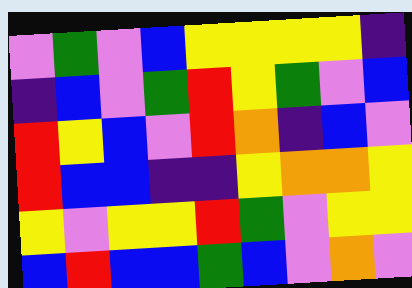[["violet", "green", "violet", "blue", "yellow", "yellow", "yellow", "yellow", "indigo"], ["indigo", "blue", "violet", "green", "red", "yellow", "green", "violet", "blue"], ["red", "yellow", "blue", "violet", "red", "orange", "indigo", "blue", "violet"], ["red", "blue", "blue", "indigo", "indigo", "yellow", "orange", "orange", "yellow"], ["yellow", "violet", "yellow", "yellow", "red", "green", "violet", "yellow", "yellow"], ["blue", "red", "blue", "blue", "green", "blue", "violet", "orange", "violet"]]